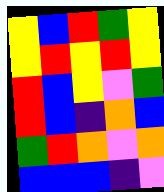[["yellow", "blue", "red", "green", "yellow"], ["yellow", "red", "yellow", "red", "yellow"], ["red", "blue", "yellow", "violet", "green"], ["red", "blue", "indigo", "orange", "blue"], ["green", "red", "orange", "violet", "orange"], ["blue", "blue", "blue", "indigo", "violet"]]